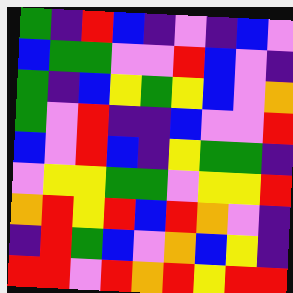[["green", "indigo", "red", "blue", "indigo", "violet", "indigo", "blue", "violet"], ["blue", "green", "green", "violet", "violet", "red", "blue", "violet", "indigo"], ["green", "indigo", "blue", "yellow", "green", "yellow", "blue", "violet", "orange"], ["green", "violet", "red", "indigo", "indigo", "blue", "violet", "violet", "red"], ["blue", "violet", "red", "blue", "indigo", "yellow", "green", "green", "indigo"], ["violet", "yellow", "yellow", "green", "green", "violet", "yellow", "yellow", "red"], ["orange", "red", "yellow", "red", "blue", "red", "orange", "violet", "indigo"], ["indigo", "red", "green", "blue", "violet", "orange", "blue", "yellow", "indigo"], ["red", "red", "violet", "red", "orange", "red", "yellow", "red", "red"]]